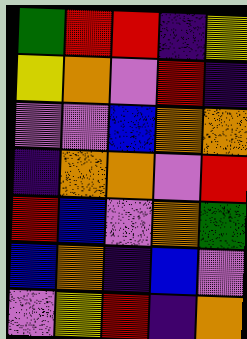[["green", "red", "red", "indigo", "yellow"], ["yellow", "orange", "violet", "red", "indigo"], ["violet", "violet", "blue", "orange", "orange"], ["indigo", "orange", "orange", "violet", "red"], ["red", "blue", "violet", "orange", "green"], ["blue", "orange", "indigo", "blue", "violet"], ["violet", "yellow", "red", "indigo", "orange"]]